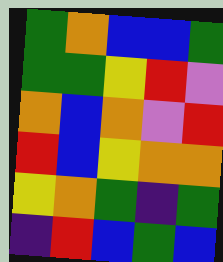[["green", "orange", "blue", "blue", "green"], ["green", "green", "yellow", "red", "violet"], ["orange", "blue", "orange", "violet", "red"], ["red", "blue", "yellow", "orange", "orange"], ["yellow", "orange", "green", "indigo", "green"], ["indigo", "red", "blue", "green", "blue"]]